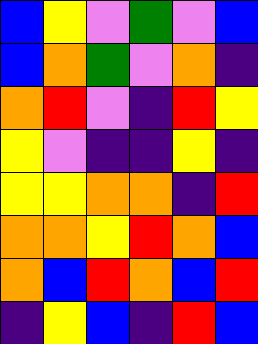[["blue", "yellow", "violet", "green", "violet", "blue"], ["blue", "orange", "green", "violet", "orange", "indigo"], ["orange", "red", "violet", "indigo", "red", "yellow"], ["yellow", "violet", "indigo", "indigo", "yellow", "indigo"], ["yellow", "yellow", "orange", "orange", "indigo", "red"], ["orange", "orange", "yellow", "red", "orange", "blue"], ["orange", "blue", "red", "orange", "blue", "red"], ["indigo", "yellow", "blue", "indigo", "red", "blue"]]